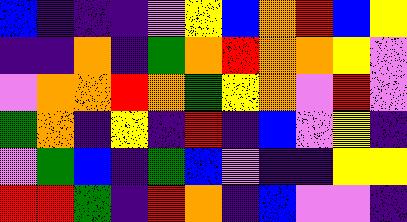[["blue", "indigo", "indigo", "indigo", "violet", "yellow", "blue", "orange", "red", "blue", "yellow"], ["indigo", "indigo", "orange", "indigo", "green", "orange", "red", "orange", "orange", "yellow", "violet"], ["violet", "orange", "orange", "red", "orange", "green", "yellow", "orange", "violet", "red", "violet"], ["green", "orange", "indigo", "yellow", "indigo", "red", "indigo", "blue", "violet", "yellow", "indigo"], ["violet", "green", "blue", "indigo", "green", "blue", "violet", "indigo", "indigo", "yellow", "yellow"], ["red", "red", "green", "indigo", "red", "orange", "indigo", "blue", "violet", "violet", "indigo"]]